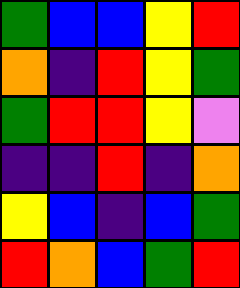[["green", "blue", "blue", "yellow", "red"], ["orange", "indigo", "red", "yellow", "green"], ["green", "red", "red", "yellow", "violet"], ["indigo", "indigo", "red", "indigo", "orange"], ["yellow", "blue", "indigo", "blue", "green"], ["red", "orange", "blue", "green", "red"]]